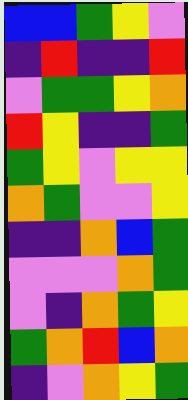[["blue", "blue", "green", "yellow", "violet"], ["indigo", "red", "indigo", "indigo", "red"], ["violet", "green", "green", "yellow", "orange"], ["red", "yellow", "indigo", "indigo", "green"], ["green", "yellow", "violet", "yellow", "yellow"], ["orange", "green", "violet", "violet", "yellow"], ["indigo", "indigo", "orange", "blue", "green"], ["violet", "violet", "violet", "orange", "green"], ["violet", "indigo", "orange", "green", "yellow"], ["green", "orange", "red", "blue", "orange"], ["indigo", "violet", "orange", "yellow", "green"]]